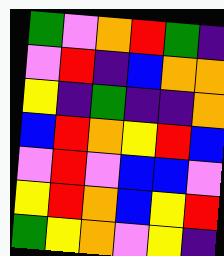[["green", "violet", "orange", "red", "green", "indigo"], ["violet", "red", "indigo", "blue", "orange", "orange"], ["yellow", "indigo", "green", "indigo", "indigo", "orange"], ["blue", "red", "orange", "yellow", "red", "blue"], ["violet", "red", "violet", "blue", "blue", "violet"], ["yellow", "red", "orange", "blue", "yellow", "red"], ["green", "yellow", "orange", "violet", "yellow", "indigo"]]